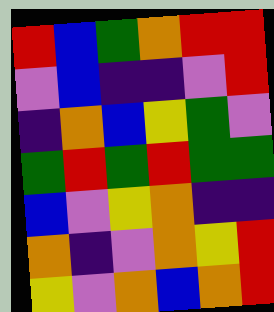[["red", "blue", "green", "orange", "red", "red"], ["violet", "blue", "indigo", "indigo", "violet", "red"], ["indigo", "orange", "blue", "yellow", "green", "violet"], ["green", "red", "green", "red", "green", "green"], ["blue", "violet", "yellow", "orange", "indigo", "indigo"], ["orange", "indigo", "violet", "orange", "yellow", "red"], ["yellow", "violet", "orange", "blue", "orange", "red"]]